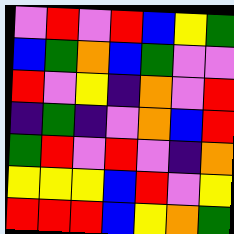[["violet", "red", "violet", "red", "blue", "yellow", "green"], ["blue", "green", "orange", "blue", "green", "violet", "violet"], ["red", "violet", "yellow", "indigo", "orange", "violet", "red"], ["indigo", "green", "indigo", "violet", "orange", "blue", "red"], ["green", "red", "violet", "red", "violet", "indigo", "orange"], ["yellow", "yellow", "yellow", "blue", "red", "violet", "yellow"], ["red", "red", "red", "blue", "yellow", "orange", "green"]]